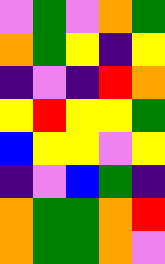[["violet", "green", "violet", "orange", "green"], ["orange", "green", "yellow", "indigo", "yellow"], ["indigo", "violet", "indigo", "red", "orange"], ["yellow", "red", "yellow", "yellow", "green"], ["blue", "yellow", "yellow", "violet", "yellow"], ["indigo", "violet", "blue", "green", "indigo"], ["orange", "green", "green", "orange", "red"], ["orange", "green", "green", "orange", "violet"]]